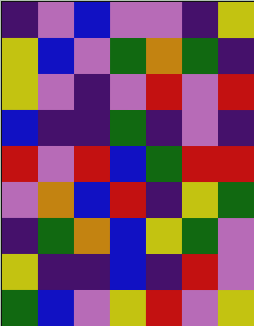[["indigo", "violet", "blue", "violet", "violet", "indigo", "yellow"], ["yellow", "blue", "violet", "green", "orange", "green", "indigo"], ["yellow", "violet", "indigo", "violet", "red", "violet", "red"], ["blue", "indigo", "indigo", "green", "indigo", "violet", "indigo"], ["red", "violet", "red", "blue", "green", "red", "red"], ["violet", "orange", "blue", "red", "indigo", "yellow", "green"], ["indigo", "green", "orange", "blue", "yellow", "green", "violet"], ["yellow", "indigo", "indigo", "blue", "indigo", "red", "violet"], ["green", "blue", "violet", "yellow", "red", "violet", "yellow"]]